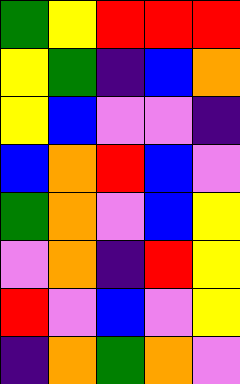[["green", "yellow", "red", "red", "red"], ["yellow", "green", "indigo", "blue", "orange"], ["yellow", "blue", "violet", "violet", "indigo"], ["blue", "orange", "red", "blue", "violet"], ["green", "orange", "violet", "blue", "yellow"], ["violet", "orange", "indigo", "red", "yellow"], ["red", "violet", "blue", "violet", "yellow"], ["indigo", "orange", "green", "orange", "violet"]]